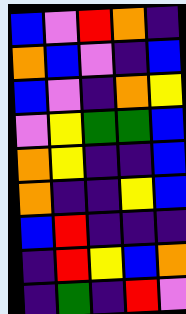[["blue", "violet", "red", "orange", "indigo"], ["orange", "blue", "violet", "indigo", "blue"], ["blue", "violet", "indigo", "orange", "yellow"], ["violet", "yellow", "green", "green", "blue"], ["orange", "yellow", "indigo", "indigo", "blue"], ["orange", "indigo", "indigo", "yellow", "blue"], ["blue", "red", "indigo", "indigo", "indigo"], ["indigo", "red", "yellow", "blue", "orange"], ["indigo", "green", "indigo", "red", "violet"]]